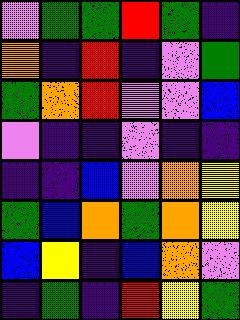[["violet", "green", "green", "red", "green", "indigo"], ["orange", "indigo", "red", "indigo", "violet", "green"], ["green", "orange", "red", "violet", "violet", "blue"], ["violet", "indigo", "indigo", "violet", "indigo", "indigo"], ["indigo", "indigo", "blue", "violet", "orange", "yellow"], ["green", "blue", "orange", "green", "orange", "yellow"], ["blue", "yellow", "indigo", "blue", "orange", "violet"], ["indigo", "green", "indigo", "red", "yellow", "green"]]